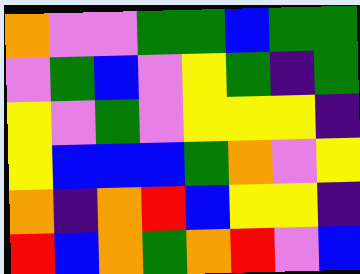[["orange", "violet", "violet", "green", "green", "blue", "green", "green"], ["violet", "green", "blue", "violet", "yellow", "green", "indigo", "green"], ["yellow", "violet", "green", "violet", "yellow", "yellow", "yellow", "indigo"], ["yellow", "blue", "blue", "blue", "green", "orange", "violet", "yellow"], ["orange", "indigo", "orange", "red", "blue", "yellow", "yellow", "indigo"], ["red", "blue", "orange", "green", "orange", "red", "violet", "blue"]]